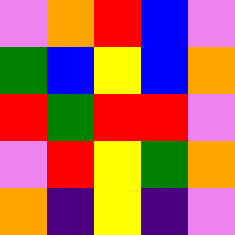[["violet", "orange", "red", "blue", "violet"], ["green", "blue", "yellow", "blue", "orange"], ["red", "green", "red", "red", "violet"], ["violet", "red", "yellow", "green", "orange"], ["orange", "indigo", "yellow", "indigo", "violet"]]